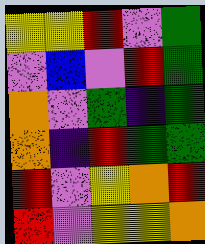[["yellow", "yellow", "red", "violet", "green"], ["violet", "blue", "violet", "red", "green"], ["orange", "violet", "green", "indigo", "green"], ["orange", "indigo", "red", "green", "green"], ["red", "violet", "yellow", "orange", "red"], ["red", "violet", "yellow", "yellow", "orange"]]